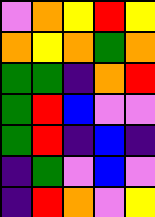[["violet", "orange", "yellow", "red", "yellow"], ["orange", "yellow", "orange", "green", "orange"], ["green", "green", "indigo", "orange", "red"], ["green", "red", "blue", "violet", "violet"], ["green", "red", "indigo", "blue", "indigo"], ["indigo", "green", "violet", "blue", "violet"], ["indigo", "red", "orange", "violet", "yellow"]]